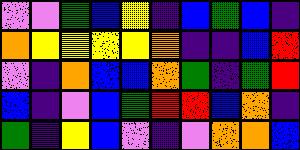[["violet", "violet", "green", "blue", "yellow", "indigo", "blue", "green", "blue", "indigo"], ["orange", "yellow", "yellow", "yellow", "yellow", "orange", "indigo", "indigo", "blue", "red"], ["violet", "indigo", "orange", "blue", "blue", "orange", "green", "indigo", "green", "red"], ["blue", "indigo", "violet", "blue", "green", "red", "red", "blue", "orange", "indigo"], ["green", "indigo", "yellow", "blue", "violet", "indigo", "violet", "orange", "orange", "blue"]]